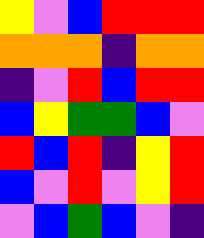[["yellow", "violet", "blue", "red", "red", "red"], ["orange", "orange", "orange", "indigo", "orange", "orange"], ["indigo", "violet", "red", "blue", "red", "red"], ["blue", "yellow", "green", "green", "blue", "violet"], ["red", "blue", "red", "indigo", "yellow", "red"], ["blue", "violet", "red", "violet", "yellow", "red"], ["violet", "blue", "green", "blue", "violet", "indigo"]]